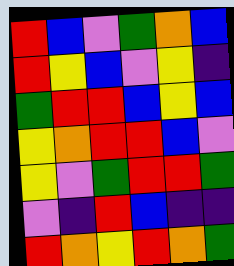[["red", "blue", "violet", "green", "orange", "blue"], ["red", "yellow", "blue", "violet", "yellow", "indigo"], ["green", "red", "red", "blue", "yellow", "blue"], ["yellow", "orange", "red", "red", "blue", "violet"], ["yellow", "violet", "green", "red", "red", "green"], ["violet", "indigo", "red", "blue", "indigo", "indigo"], ["red", "orange", "yellow", "red", "orange", "green"]]